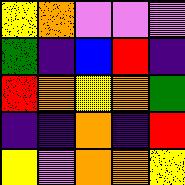[["yellow", "orange", "violet", "violet", "violet"], ["green", "indigo", "blue", "red", "indigo"], ["red", "orange", "yellow", "orange", "green"], ["indigo", "indigo", "orange", "indigo", "red"], ["yellow", "violet", "orange", "orange", "yellow"]]